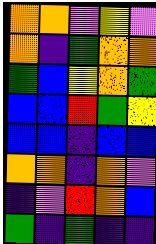[["orange", "orange", "violet", "yellow", "violet"], ["orange", "indigo", "green", "orange", "orange"], ["green", "blue", "yellow", "orange", "green"], ["blue", "blue", "red", "green", "yellow"], ["blue", "blue", "indigo", "blue", "blue"], ["orange", "orange", "indigo", "orange", "violet"], ["indigo", "violet", "red", "orange", "blue"], ["green", "indigo", "green", "indigo", "indigo"]]